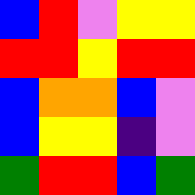[["blue", "red", "violet", "yellow", "yellow"], ["red", "red", "yellow", "red", "red"], ["blue", "orange", "orange", "blue", "violet"], ["blue", "yellow", "yellow", "indigo", "violet"], ["green", "red", "red", "blue", "green"]]